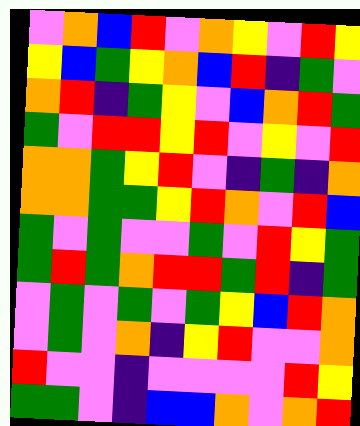[["violet", "orange", "blue", "red", "violet", "orange", "yellow", "violet", "red", "yellow"], ["yellow", "blue", "green", "yellow", "orange", "blue", "red", "indigo", "green", "violet"], ["orange", "red", "indigo", "green", "yellow", "violet", "blue", "orange", "red", "green"], ["green", "violet", "red", "red", "yellow", "red", "violet", "yellow", "violet", "red"], ["orange", "orange", "green", "yellow", "red", "violet", "indigo", "green", "indigo", "orange"], ["orange", "orange", "green", "green", "yellow", "red", "orange", "violet", "red", "blue"], ["green", "violet", "green", "violet", "violet", "green", "violet", "red", "yellow", "green"], ["green", "red", "green", "orange", "red", "red", "green", "red", "indigo", "green"], ["violet", "green", "violet", "green", "violet", "green", "yellow", "blue", "red", "orange"], ["violet", "green", "violet", "orange", "indigo", "yellow", "red", "violet", "violet", "orange"], ["red", "violet", "violet", "indigo", "violet", "violet", "violet", "violet", "red", "yellow"], ["green", "green", "violet", "indigo", "blue", "blue", "orange", "violet", "orange", "red"]]